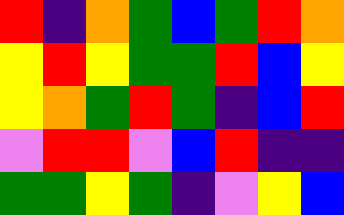[["red", "indigo", "orange", "green", "blue", "green", "red", "orange"], ["yellow", "red", "yellow", "green", "green", "red", "blue", "yellow"], ["yellow", "orange", "green", "red", "green", "indigo", "blue", "red"], ["violet", "red", "red", "violet", "blue", "red", "indigo", "indigo"], ["green", "green", "yellow", "green", "indigo", "violet", "yellow", "blue"]]